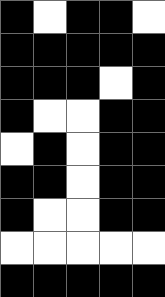[["black", "white", "black", "black", "white"], ["black", "black", "black", "black", "black"], ["black", "black", "black", "white", "black"], ["black", "white", "white", "black", "black"], ["white", "black", "white", "black", "black"], ["black", "black", "white", "black", "black"], ["black", "white", "white", "black", "black"], ["white", "white", "white", "white", "white"], ["black", "black", "black", "black", "black"]]